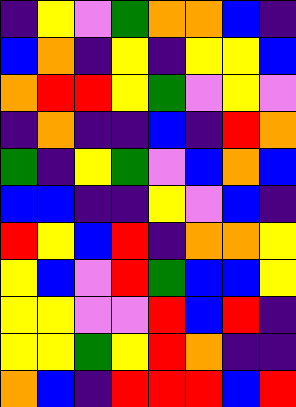[["indigo", "yellow", "violet", "green", "orange", "orange", "blue", "indigo"], ["blue", "orange", "indigo", "yellow", "indigo", "yellow", "yellow", "blue"], ["orange", "red", "red", "yellow", "green", "violet", "yellow", "violet"], ["indigo", "orange", "indigo", "indigo", "blue", "indigo", "red", "orange"], ["green", "indigo", "yellow", "green", "violet", "blue", "orange", "blue"], ["blue", "blue", "indigo", "indigo", "yellow", "violet", "blue", "indigo"], ["red", "yellow", "blue", "red", "indigo", "orange", "orange", "yellow"], ["yellow", "blue", "violet", "red", "green", "blue", "blue", "yellow"], ["yellow", "yellow", "violet", "violet", "red", "blue", "red", "indigo"], ["yellow", "yellow", "green", "yellow", "red", "orange", "indigo", "indigo"], ["orange", "blue", "indigo", "red", "red", "red", "blue", "red"]]